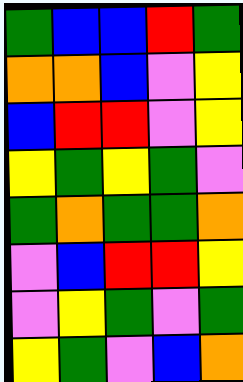[["green", "blue", "blue", "red", "green"], ["orange", "orange", "blue", "violet", "yellow"], ["blue", "red", "red", "violet", "yellow"], ["yellow", "green", "yellow", "green", "violet"], ["green", "orange", "green", "green", "orange"], ["violet", "blue", "red", "red", "yellow"], ["violet", "yellow", "green", "violet", "green"], ["yellow", "green", "violet", "blue", "orange"]]